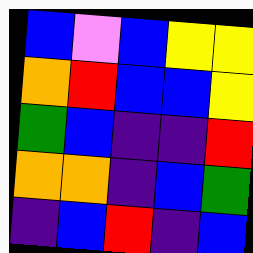[["blue", "violet", "blue", "yellow", "yellow"], ["orange", "red", "blue", "blue", "yellow"], ["green", "blue", "indigo", "indigo", "red"], ["orange", "orange", "indigo", "blue", "green"], ["indigo", "blue", "red", "indigo", "blue"]]